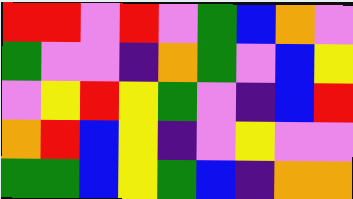[["red", "red", "violet", "red", "violet", "green", "blue", "orange", "violet"], ["green", "violet", "violet", "indigo", "orange", "green", "violet", "blue", "yellow"], ["violet", "yellow", "red", "yellow", "green", "violet", "indigo", "blue", "red"], ["orange", "red", "blue", "yellow", "indigo", "violet", "yellow", "violet", "violet"], ["green", "green", "blue", "yellow", "green", "blue", "indigo", "orange", "orange"]]